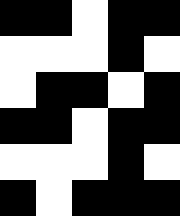[["black", "black", "white", "black", "black"], ["white", "white", "white", "black", "white"], ["white", "black", "black", "white", "black"], ["black", "black", "white", "black", "black"], ["white", "white", "white", "black", "white"], ["black", "white", "black", "black", "black"]]